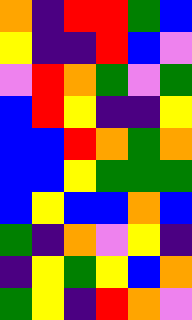[["orange", "indigo", "red", "red", "green", "blue"], ["yellow", "indigo", "indigo", "red", "blue", "violet"], ["violet", "red", "orange", "green", "violet", "green"], ["blue", "red", "yellow", "indigo", "indigo", "yellow"], ["blue", "blue", "red", "orange", "green", "orange"], ["blue", "blue", "yellow", "green", "green", "green"], ["blue", "yellow", "blue", "blue", "orange", "blue"], ["green", "indigo", "orange", "violet", "yellow", "indigo"], ["indigo", "yellow", "green", "yellow", "blue", "orange"], ["green", "yellow", "indigo", "red", "orange", "violet"]]